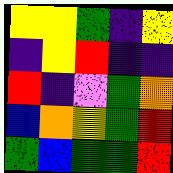[["yellow", "yellow", "green", "indigo", "yellow"], ["indigo", "yellow", "red", "indigo", "indigo"], ["red", "indigo", "violet", "green", "orange"], ["blue", "orange", "yellow", "green", "red"], ["green", "blue", "green", "green", "red"]]